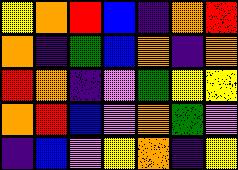[["yellow", "orange", "red", "blue", "indigo", "orange", "red"], ["orange", "indigo", "green", "blue", "orange", "indigo", "orange"], ["red", "orange", "indigo", "violet", "green", "yellow", "yellow"], ["orange", "red", "blue", "violet", "orange", "green", "violet"], ["indigo", "blue", "violet", "yellow", "orange", "indigo", "yellow"]]